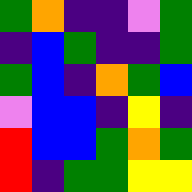[["green", "orange", "indigo", "indigo", "violet", "green"], ["indigo", "blue", "green", "indigo", "indigo", "green"], ["green", "blue", "indigo", "orange", "green", "blue"], ["violet", "blue", "blue", "indigo", "yellow", "indigo"], ["red", "blue", "blue", "green", "orange", "green"], ["red", "indigo", "green", "green", "yellow", "yellow"]]